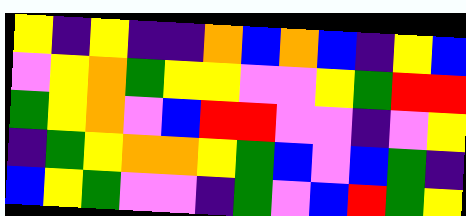[["yellow", "indigo", "yellow", "indigo", "indigo", "orange", "blue", "orange", "blue", "indigo", "yellow", "blue"], ["violet", "yellow", "orange", "green", "yellow", "yellow", "violet", "violet", "yellow", "green", "red", "red"], ["green", "yellow", "orange", "violet", "blue", "red", "red", "violet", "violet", "indigo", "violet", "yellow"], ["indigo", "green", "yellow", "orange", "orange", "yellow", "green", "blue", "violet", "blue", "green", "indigo"], ["blue", "yellow", "green", "violet", "violet", "indigo", "green", "violet", "blue", "red", "green", "yellow"]]